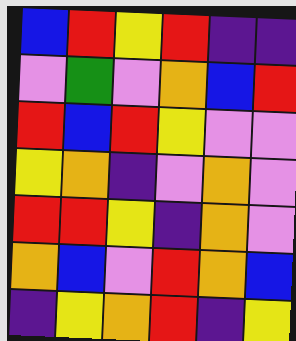[["blue", "red", "yellow", "red", "indigo", "indigo"], ["violet", "green", "violet", "orange", "blue", "red"], ["red", "blue", "red", "yellow", "violet", "violet"], ["yellow", "orange", "indigo", "violet", "orange", "violet"], ["red", "red", "yellow", "indigo", "orange", "violet"], ["orange", "blue", "violet", "red", "orange", "blue"], ["indigo", "yellow", "orange", "red", "indigo", "yellow"]]